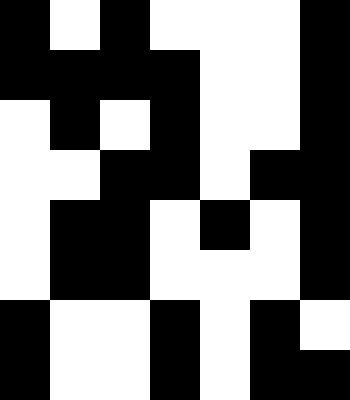[["black", "white", "black", "white", "white", "white", "black"], ["black", "black", "black", "black", "white", "white", "black"], ["white", "black", "white", "black", "white", "white", "black"], ["white", "white", "black", "black", "white", "black", "black"], ["white", "black", "black", "white", "black", "white", "black"], ["white", "black", "black", "white", "white", "white", "black"], ["black", "white", "white", "black", "white", "black", "white"], ["black", "white", "white", "black", "white", "black", "black"]]